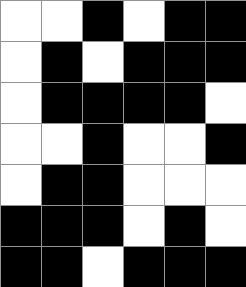[["white", "white", "black", "white", "black", "black"], ["white", "black", "white", "black", "black", "black"], ["white", "black", "black", "black", "black", "white"], ["white", "white", "black", "white", "white", "black"], ["white", "black", "black", "white", "white", "white"], ["black", "black", "black", "white", "black", "white"], ["black", "black", "white", "black", "black", "black"]]